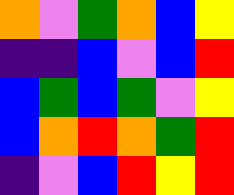[["orange", "violet", "green", "orange", "blue", "yellow"], ["indigo", "indigo", "blue", "violet", "blue", "red"], ["blue", "green", "blue", "green", "violet", "yellow"], ["blue", "orange", "red", "orange", "green", "red"], ["indigo", "violet", "blue", "red", "yellow", "red"]]